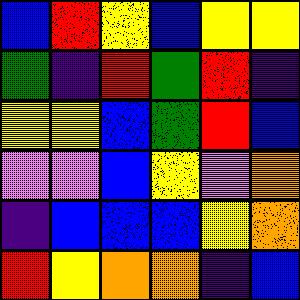[["blue", "red", "yellow", "blue", "yellow", "yellow"], ["green", "indigo", "red", "green", "red", "indigo"], ["yellow", "yellow", "blue", "green", "red", "blue"], ["violet", "violet", "blue", "yellow", "violet", "orange"], ["indigo", "blue", "blue", "blue", "yellow", "orange"], ["red", "yellow", "orange", "orange", "indigo", "blue"]]